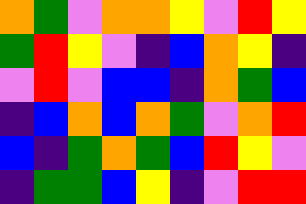[["orange", "green", "violet", "orange", "orange", "yellow", "violet", "red", "yellow"], ["green", "red", "yellow", "violet", "indigo", "blue", "orange", "yellow", "indigo"], ["violet", "red", "violet", "blue", "blue", "indigo", "orange", "green", "blue"], ["indigo", "blue", "orange", "blue", "orange", "green", "violet", "orange", "red"], ["blue", "indigo", "green", "orange", "green", "blue", "red", "yellow", "violet"], ["indigo", "green", "green", "blue", "yellow", "indigo", "violet", "red", "red"]]